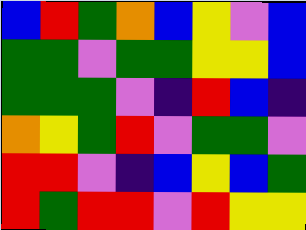[["blue", "red", "green", "orange", "blue", "yellow", "violet", "blue"], ["green", "green", "violet", "green", "green", "yellow", "yellow", "blue"], ["green", "green", "green", "violet", "indigo", "red", "blue", "indigo"], ["orange", "yellow", "green", "red", "violet", "green", "green", "violet"], ["red", "red", "violet", "indigo", "blue", "yellow", "blue", "green"], ["red", "green", "red", "red", "violet", "red", "yellow", "yellow"]]